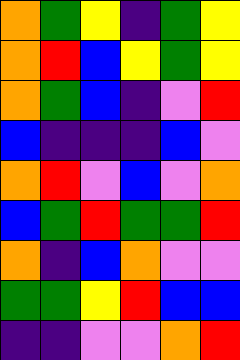[["orange", "green", "yellow", "indigo", "green", "yellow"], ["orange", "red", "blue", "yellow", "green", "yellow"], ["orange", "green", "blue", "indigo", "violet", "red"], ["blue", "indigo", "indigo", "indigo", "blue", "violet"], ["orange", "red", "violet", "blue", "violet", "orange"], ["blue", "green", "red", "green", "green", "red"], ["orange", "indigo", "blue", "orange", "violet", "violet"], ["green", "green", "yellow", "red", "blue", "blue"], ["indigo", "indigo", "violet", "violet", "orange", "red"]]